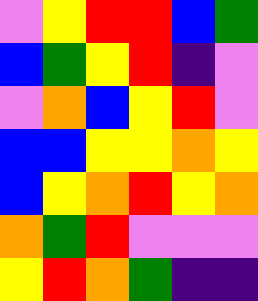[["violet", "yellow", "red", "red", "blue", "green"], ["blue", "green", "yellow", "red", "indigo", "violet"], ["violet", "orange", "blue", "yellow", "red", "violet"], ["blue", "blue", "yellow", "yellow", "orange", "yellow"], ["blue", "yellow", "orange", "red", "yellow", "orange"], ["orange", "green", "red", "violet", "violet", "violet"], ["yellow", "red", "orange", "green", "indigo", "indigo"]]